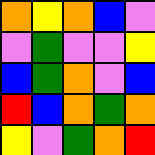[["orange", "yellow", "orange", "blue", "violet"], ["violet", "green", "violet", "violet", "yellow"], ["blue", "green", "orange", "violet", "blue"], ["red", "blue", "orange", "green", "orange"], ["yellow", "violet", "green", "orange", "red"]]